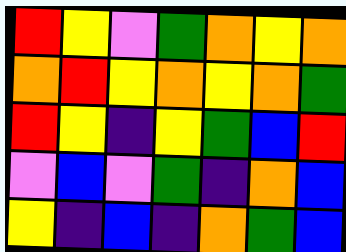[["red", "yellow", "violet", "green", "orange", "yellow", "orange"], ["orange", "red", "yellow", "orange", "yellow", "orange", "green"], ["red", "yellow", "indigo", "yellow", "green", "blue", "red"], ["violet", "blue", "violet", "green", "indigo", "orange", "blue"], ["yellow", "indigo", "blue", "indigo", "orange", "green", "blue"]]